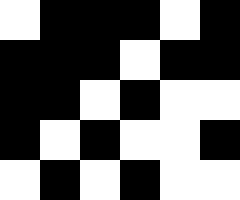[["white", "black", "black", "black", "white", "black"], ["black", "black", "black", "white", "black", "black"], ["black", "black", "white", "black", "white", "white"], ["black", "white", "black", "white", "white", "black"], ["white", "black", "white", "black", "white", "white"]]